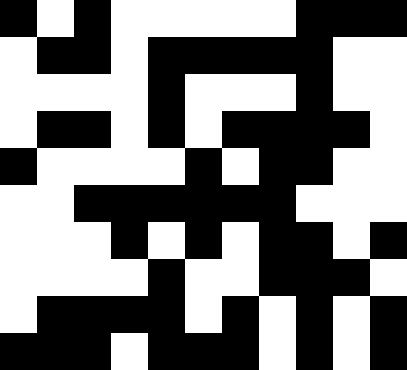[["black", "white", "black", "white", "white", "white", "white", "white", "black", "black", "black"], ["white", "black", "black", "white", "black", "black", "black", "black", "black", "white", "white"], ["white", "white", "white", "white", "black", "white", "white", "white", "black", "white", "white"], ["white", "black", "black", "white", "black", "white", "black", "black", "black", "black", "white"], ["black", "white", "white", "white", "white", "black", "white", "black", "black", "white", "white"], ["white", "white", "black", "black", "black", "black", "black", "black", "white", "white", "white"], ["white", "white", "white", "black", "white", "black", "white", "black", "black", "white", "black"], ["white", "white", "white", "white", "black", "white", "white", "black", "black", "black", "white"], ["white", "black", "black", "black", "black", "white", "black", "white", "black", "white", "black"], ["black", "black", "black", "white", "black", "black", "black", "white", "black", "white", "black"]]